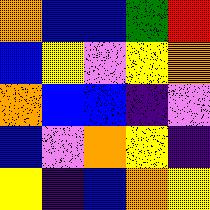[["orange", "blue", "blue", "green", "red"], ["blue", "yellow", "violet", "yellow", "orange"], ["orange", "blue", "blue", "indigo", "violet"], ["blue", "violet", "orange", "yellow", "indigo"], ["yellow", "indigo", "blue", "orange", "yellow"]]